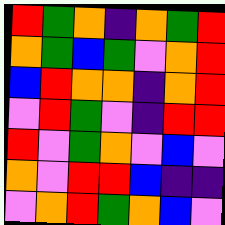[["red", "green", "orange", "indigo", "orange", "green", "red"], ["orange", "green", "blue", "green", "violet", "orange", "red"], ["blue", "red", "orange", "orange", "indigo", "orange", "red"], ["violet", "red", "green", "violet", "indigo", "red", "red"], ["red", "violet", "green", "orange", "violet", "blue", "violet"], ["orange", "violet", "red", "red", "blue", "indigo", "indigo"], ["violet", "orange", "red", "green", "orange", "blue", "violet"]]